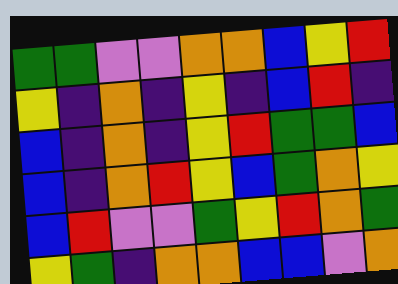[["green", "green", "violet", "violet", "orange", "orange", "blue", "yellow", "red"], ["yellow", "indigo", "orange", "indigo", "yellow", "indigo", "blue", "red", "indigo"], ["blue", "indigo", "orange", "indigo", "yellow", "red", "green", "green", "blue"], ["blue", "indigo", "orange", "red", "yellow", "blue", "green", "orange", "yellow"], ["blue", "red", "violet", "violet", "green", "yellow", "red", "orange", "green"], ["yellow", "green", "indigo", "orange", "orange", "blue", "blue", "violet", "orange"]]